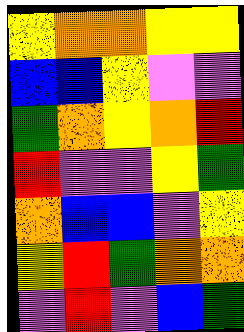[["yellow", "orange", "orange", "yellow", "yellow"], ["blue", "blue", "yellow", "violet", "violet"], ["green", "orange", "yellow", "orange", "red"], ["red", "violet", "violet", "yellow", "green"], ["orange", "blue", "blue", "violet", "yellow"], ["yellow", "red", "green", "orange", "orange"], ["violet", "red", "violet", "blue", "green"]]